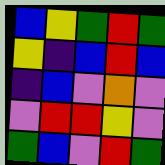[["blue", "yellow", "green", "red", "green"], ["yellow", "indigo", "blue", "red", "blue"], ["indigo", "blue", "violet", "orange", "violet"], ["violet", "red", "red", "yellow", "violet"], ["green", "blue", "violet", "red", "green"]]